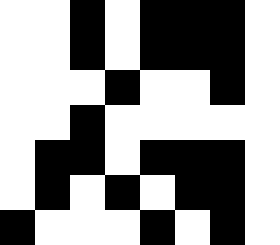[["white", "white", "black", "white", "black", "black", "black", "white"], ["white", "white", "black", "white", "black", "black", "black", "white"], ["white", "white", "white", "black", "white", "white", "black", "white"], ["white", "white", "black", "white", "white", "white", "white", "white"], ["white", "black", "black", "white", "black", "black", "black", "white"], ["white", "black", "white", "black", "white", "black", "black", "white"], ["black", "white", "white", "white", "black", "white", "black", "white"]]